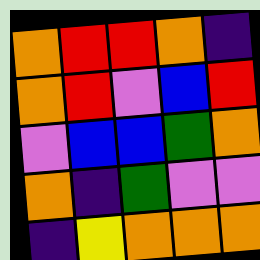[["orange", "red", "red", "orange", "indigo"], ["orange", "red", "violet", "blue", "red"], ["violet", "blue", "blue", "green", "orange"], ["orange", "indigo", "green", "violet", "violet"], ["indigo", "yellow", "orange", "orange", "orange"]]